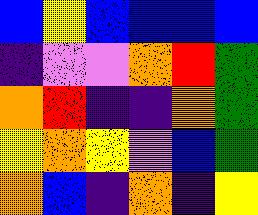[["blue", "yellow", "blue", "blue", "blue", "blue"], ["indigo", "violet", "violet", "orange", "red", "green"], ["orange", "red", "indigo", "indigo", "orange", "green"], ["yellow", "orange", "yellow", "violet", "blue", "green"], ["orange", "blue", "indigo", "orange", "indigo", "yellow"]]